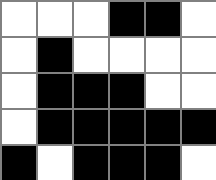[["white", "white", "white", "black", "black", "white"], ["white", "black", "white", "white", "white", "white"], ["white", "black", "black", "black", "white", "white"], ["white", "black", "black", "black", "black", "black"], ["black", "white", "black", "black", "black", "white"]]